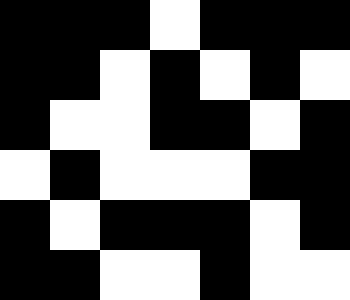[["black", "black", "black", "white", "black", "black", "black"], ["black", "black", "white", "black", "white", "black", "white"], ["black", "white", "white", "black", "black", "white", "black"], ["white", "black", "white", "white", "white", "black", "black"], ["black", "white", "black", "black", "black", "white", "black"], ["black", "black", "white", "white", "black", "white", "white"]]